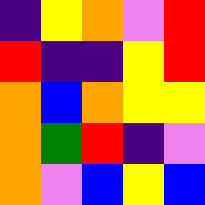[["indigo", "yellow", "orange", "violet", "red"], ["red", "indigo", "indigo", "yellow", "red"], ["orange", "blue", "orange", "yellow", "yellow"], ["orange", "green", "red", "indigo", "violet"], ["orange", "violet", "blue", "yellow", "blue"]]